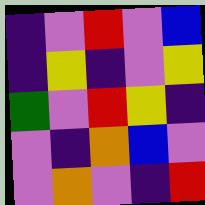[["indigo", "violet", "red", "violet", "blue"], ["indigo", "yellow", "indigo", "violet", "yellow"], ["green", "violet", "red", "yellow", "indigo"], ["violet", "indigo", "orange", "blue", "violet"], ["violet", "orange", "violet", "indigo", "red"]]